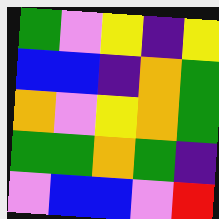[["green", "violet", "yellow", "indigo", "yellow"], ["blue", "blue", "indigo", "orange", "green"], ["orange", "violet", "yellow", "orange", "green"], ["green", "green", "orange", "green", "indigo"], ["violet", "blue", "blue", "violet", "red"]]